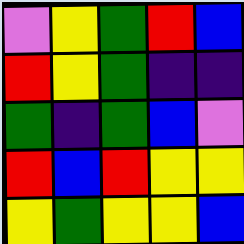[["violet", "yellow", "green", "red", "blue"], ["red", "yellow", "green", "indigo", "indigo"], ["green", "indigo", "green", "blue", "violet"], ["red", "blue", "red", "yellow", "yellow"], ["yellow", "green", "yellow", "yellow", "blue"]]